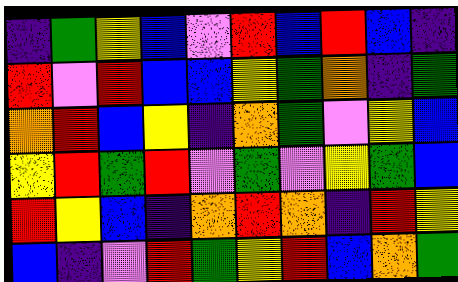[["indigo", "green", "yellow", "blue", "violet", "red", "blue", "red", "blue", "indigo"], ["red", "violet", "red", "blue", "blue", "yellow", "green", "orange", "indigo", "green"], ["orange", "red", "blue", "yellow", "indigo", "orange", "green", "violet", "yellow", "blue"], ["yellow", "red", "green", "red", "violet", "green", "violet", "yellow", "green", "blue"], ["red", "yellow", "blue", "indigo", "orange", "red", "orange", "indigo", "red", "yellow"], ["blue", "indigo", "violet", "red", "green", "yellow", "red", "blue", "orange", "green"]]